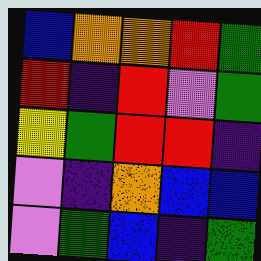[["blue", "orange", "orange", "red", "green"], ["red", "indigo", "red", "violet", "green"], ["yellow", "green", "red", "red", "indigo"], ["violet", "indigo", "orange", "blue", "blue"], ["violet", "green", "blue", "indigo", "green"]]